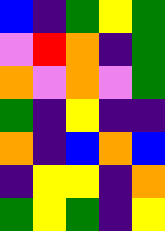[["blue", "indigo", "green", "yellow", "green"], ["violet", "red", "orange", "indigo", "green"], ["orange", "violet", "orange", "violet", "green"], ["green", "indigo", "yellow", "indigo", "indigo"], ["orange", "indigo", "blue", "orange", "blue"], ["indigo", "yellow", "yellow", "indigo", "orange"], ["green", "yellow", "green", "indigo", "yellow"]]